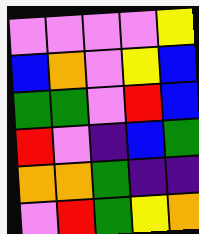[["violet", "violet", "violet", "violet", "yellow"], ["blue", "orange", "violet", "yellow", "blue"], ["green", "green", "violet", "red", "blue"], ["red", "violet", "indigo", "blue", "green"], ["orange", "orange", "green", "indigo", "indigo"], ["violet", "red", "green", "yellow", "orange"]]